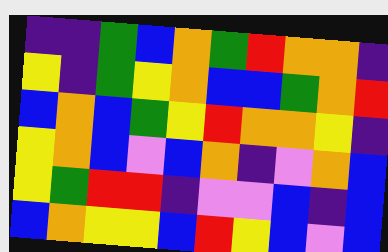[["indigo", "indigo", "green", "blue", "orange", "green", "red", "orange", "orange", "indigo"], ["yellow", "indigo", "green", "yellow", "orange", "blue", "blue", "green", "orange", "red"], ["blue", "orange", "blue", "green", "yellow", "red", "orange", "orange", "yellow", "indigo"], ["yellow", "orange", "blue", "violet", "blue", "orange", "indigo", "violet", "orange", "blue"], ["yellow", "green", "red", "red", "indigo", "violet", "violet", "blue", "indigo", "blue"], ["blue", "orange", "yellow", "yellow", "blue", "red", "yellow", "blue", "violet", "blue"]]